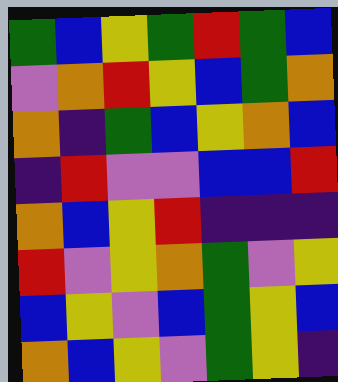[["green", "blue", "yellow", "green", "red", "green", "blue"], ["violet", "orange", "red", "yellow", "blue", "green", "orange"], ["orange", "indigo", "green", "blue", "yellow", "orange", "blue"], ["indigo", "red", "violet", "violet", "blue", "blue", "red"], ["orange", "blue", "yellow", "red", "indigo", "indigo", "indigo"], ["red", "violet", "yellow", "orange", "green", "violet", "yellow"], ["blue", "yellow", "violet", "blue", "green", "yellow", "blue"], ["orange", "blue", "yellow", "violet", "green", "yellow", "indigo"]]